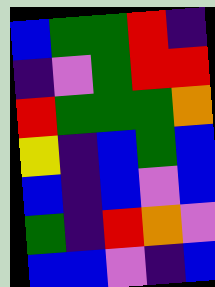[["blue", "green", "green", "red", "indigo"], ["indigo", "violet", "green", "red", "red"], ["red", "green", "green", "green", "orange"], ["yellow", "indigo", "blue", "green", "blue"], ["blue", "indigo", "blue", "violet", "blue"], ["green", "indigo", "red", "orange", "violet"], ["blue", "blue", "violet", "indigo", "blue"]]